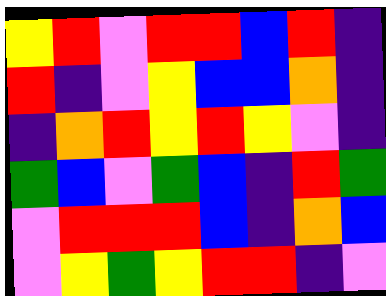[["yellow", "red", "violet", "red", "red", "blue", "red", "indigo"], ["red", "indigo", "violet", "yellow", "blue", "blue", "orange", "indigo"], ["indigo", "orange", "red", "yellow", "red", "yellow", "violet", "indigo"], ["green", "blue", "violet", "green", "blue", "indigo", "red", "green"], ["violet", "red", "red", "red", "blue", "indigo", "orange", "blue"], ["violet", "yellow", "green", "yellow", "red", "red", "indigo", "violet"]]